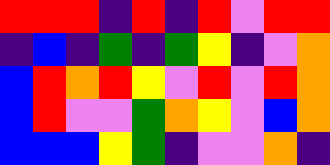[["red", "red", "red", "indigo", "red", "indigo", "red", "violet", "red", "red"], ["indigo", "blue", "indigo", "green", "indigo", "green", "yellow", "indigo", "violet", "orange"], ["blue", "red", "orange", "red", "yellow", "violet", "red", "violet", "red", "orange"], ["blue", "red", "violet", "violet", "green", "orange", "yellow", "violet", "blue", "orange"], ["blue", "blue", "blue", "yellow", "green", "indigo", "violet", "violet", "orange", "indigo"]]